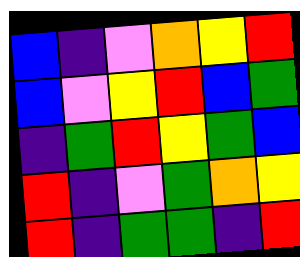[["blue", "indigo", "violet", "orange", "yellow", "red"], ["blue", "violet", "yellow", "red", "blue", "green"], ["indigo", "green", "red", "yellow", "green", "blue"], ["red", "indigo", "violet", "green", "orange", "yellow"], ["red", "indigo", "green", "green", "indigo", "red"]]